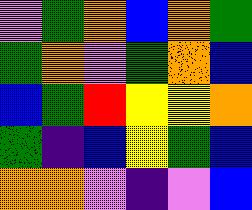[["violet", "green", "orange", "blue", "orange", "green"], ["green", "orange", "violet", "green", "orange", "blue"], ["blue", "green", "red", "yellow", "yellow", "orange"], ["green", "indigo", "blue", "yellow", "green", "blue"], ["orange", "orange", "violet", "indigo", "violet", "blue"]]